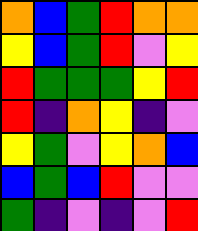[["orange", "blue", "green", "red", "orange", "orange"], ["yellow", "blue", "green", "red", "violet", "yellow"], ["red", "green", "green", "green", "yellow", "red"], ["red", "indigo", "orange", "yellow", "indigo", "violet"], ["yellow", "green", "violet", "yellow", "orange", "blue"], ["blue", "green", "blue", "red", "violet", "violet"], ["green", "indigo", "violet", "indigo", "violet", "red"]]